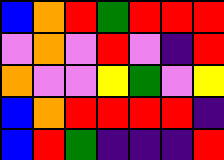[["blue", "orange", "red", "green", "red", "red", "red"], ["violet", "orange", "violet", "red", "violet", "indigo", "red"], ["orange", "violet", "violet", "yellow", "green", "violet", "yellow"], ["blue", "orange", "red", "red", "red", "red", "indigo"], ["blue", "red", "green", "indigo", "indigo", "indigo", "red"]]